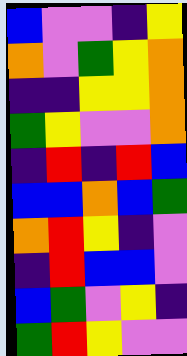[["blue", "violet", "violet", "indigo", "yellow"], ["orange", "violet", "green", "yellow", "orange"], ["indigo", "indigo", "yellow", "yellow", "orange"], ["green", "yellow", "violet", "violet", "orange"], ["indigo", "red", "indigo", "red", "blue"], ["blue", "blue", "orange", "blue", "green"], ["orange", "red", "yellow", "indigo", "violet"], ["indigo", "red", "blue", "blue", "violet"], ["blue", "green", "violet", "yellow", "indigo"], ["green", "red", "yellow", "violet", "violet"]]